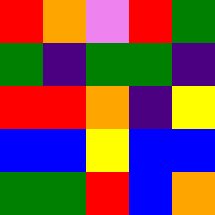[["red", "orange", "violet", "red", "green"], ["green", "indigo", "green", "green", "indigo"], ["red", "red", "orange", "indigo", "yellow"], ["blue", "blue", "yellow", "blue", "blue"], ["green", "green", "red", "blue", "orange"]]